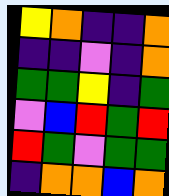[["yellow", "orange", "indigo", "indigo", "orange"], ["indigo", "indigo", "violet", "indigo", "orange"], ["green", "green", "yellow", "indigo", "green"], ["violet", "blue", "red", "green", "red"], ["red", "green", "violet", "green", "green"], ["indigo", "orange", "orange", "blue", "orange"]]